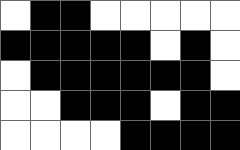[["white", "black", "black", "white", "white", "white", "white", "white"], ["black", "black", "black", "black", "black", "white", "black", "white"], ["white", "black", "black", "black", "black", "black", "black", "white"], ["white", "white", "black", "black", "black", "white", "black", "black"], ["white", "white", "white", "white", "black", "black", "black", "black"]]